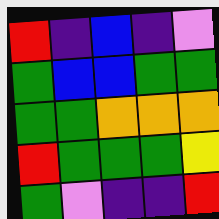[["red", "indigo", "blue", "indigo", "violet"], ["green", "blue", "blue", "green", "green"], ["green", "green", "orange", "orange", "orange"], ["red", "green", "green", "green", "yellow"], ["green", "violet", "indigo", "indigo", "red"]]